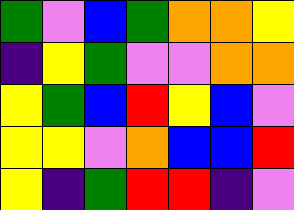[["green", "violet", "blue", "green", "orange", "orange", "yellow"], ["indigo", "yellow", "green", "violet", "violet", "orange", "orange"], ["yellow", "green", "blue", "red", "yellow", "blue", "violet"], ["yellow", "yellow", "violet", "orange", "blue", "blue", "red"], ["yellow", "indigo", "green", "red", "red", "indigo", "violet"]]